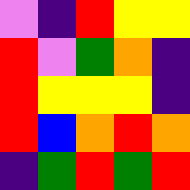[["violet", "indigo", "red", "yellow", "yellow"], ["red", "violet", "green", "orange", "indigo"], ["red", "yellow", "yellow", "yellow", "indigo"], ["red", "blue", "orange", "red", "orange"], ["indigo", "green", "red", "green", "red"]]